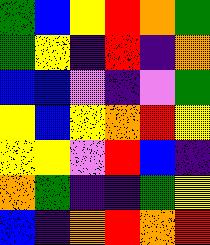[["green", "blue", "yellow", "red", "orange", "green"], ["green", "yellow", "indigo", "red", "indigo", "orange"], ["blue", "blue", "violet", "indigo", "violet", "green"], ["yellow", "blue", "yellow", "orange", "red", "yellow"], ["yellow", "yellow", "violet", "red", "blue", "indigo"], ["orange", "green", "indigo", "indigo", "green", "yellow"], ["blue", "indigo", "orange", "red", "orange", "red"]]